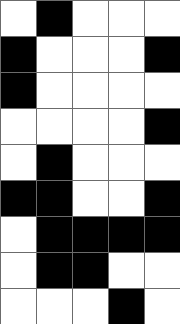[["white", "black", "white", "white", "white"], ["black", "white", "white", "white", "black"], ["black", "white", "white", "white", "white"], ["white", "white", "white", "white", "black"], ["white", "black", "white", "white", "white"], ["black", "black", "white", "white", "black"], ["white", "black", "black", "black", "black"], ["white", "black", "black", "white", "white"], ["white", "white", "white", "black", "white"]]